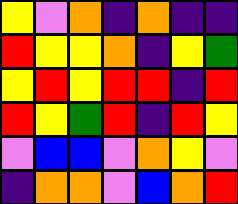[["yellow", "violet", "orange", "indigo", "orange", "indigo", "indigo"], ["red", "yellow", "yellow", "orange", "indigo", "yellow", "green"], ["yellow", "red", "yellow", "red", "red", "indigo", "red"], ["red", "yellow", "green", "red", "indigo", "red", "yellow"], ["violet", "blue", "blue", "violet", "orange", "yellow", "violet"], ["indigo", "orange", "orange", "violet", "blue", "orange", "red"]]